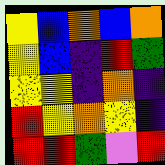[["yellow", "blue", "orange", "blue", "orange"], ["yellow", "blue", "indigo", "red", "green"], ["yellow", "yellow", "indigo", "orange", "indigo"], ["red", "yellow", "orange", "yellow", "indigo"], ["red", "red", "green", "violet", "red"]]